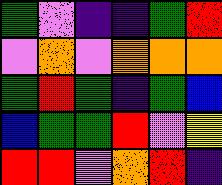[["green", "violet", "indigo", "indigo", "green", "red"], ["violet", "orange", "violet", "orange", "orange", "orange"], ["green", "red", "green", "indigo", "green", "blue"], ["blue", "green", "green", "red", "violet", "yellow"], ["red", "red", "violet", "orange", "red", "indigo"]]